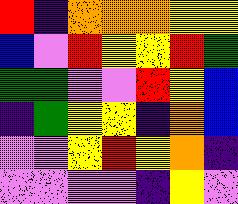[["red", "indigo", "orange", "orange", "orange", "yellow", "yellow"], ["blue", "violet", "red", "yellow", "yellow", "red", "green"], ["green", "green", "violet", "violet", "red", "yellow", "blue"], ["indigo", "green", "yellow", "yellow", "indigo", "orange", "blue"], ["violet", "violet", "yellow", "red", "yellow", "orange", "indigo"], ["violet", "violet", "violet", "violet", "indigo", "yellow", "violet"]]